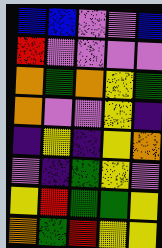[["blue", "blue", "violet", "violet", "blue"], ["red", "violet", "violet", "violet", "violet"], ["orange", "green", "orange", "yellow", "green"], ["orange", "violet", "violet", "yellow", "indigo"], ["indigo", "yellow", "indigo", "yellow", "orange"], ["violet", "indigo", "green", "yellow", "violet"], ["yellow", "red", "green", "green", "yellow"], ["orange", "green", "red", "yellow", "yellow"]]